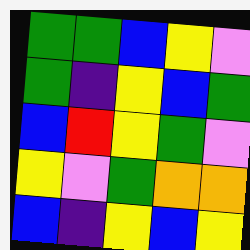[["green", "green", "blue", "yellow", "violet"], ["green", "indigo", "yellow", "blue", "green"], ["blue", "red", "yellow", "green", "violet"], ["yellow", "violet", "green", "orange", "orange"], ["blue", "indigo", "yellow", "blue", "yellow"]]